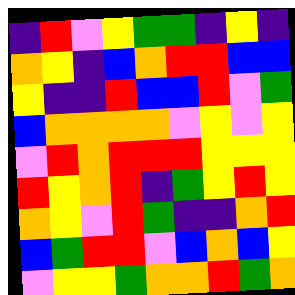[["indigo", "red", "violet", "yellow", "green", "green", "indigo", "yellow", "indigo"], ["orange", "yellow", "indigo", "blue", "orange", "red", "red", "blue", "blue"], ["yellow", "indigo", "indigo", "red", "blue", "blue", "red", "violet", "green"], ["blue", "orange", "orange", "orange", "orange", "violet", "yellow", "violet", "yellow"], ["violet", "red", "orange", "red", "red", "red", "yellow", "yellow", "yellow"], ["red", "yellow", "orange", "red", "indigo", "green", "yellow", "red", "yellow"], ["orange", "yellow", "violet", "red", "green", "indigo", "indigo", "orange", "red"], ["blue", "green", "red", "red", "violet", "blue", "orange", "blue", "yellow"], ["violet", "yellow", "yellow", "green", "orange", "orange", "red", "green", "orange"]]